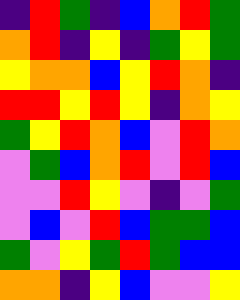[["indigo", "red", "green", "indigo", "blue", "orange", "red", "green"], ["orange", "red", "indigo", "yellow", "indigo", "green", "yellow", "green"], ["yellow", "orange", "orange", "blue", "yellow", "red", "orange", "indigo"], ["red", "red", "yellow", "red", "yellow", "indigo", "orange", "yellow"], ["green", "yellow", "red", "orange", "blue", "violet", "red", "orange"], ["violet", "green", "blue", "orange", "red", "violet", "red", "blue"], ["violet", "violet", "red", "yellow", "violet", "indigo", "violet", "green"], ["violet", "blue", "violet", "red", "blue", "green", "green", "blue"], ["green", "violet", "yellow", "green", "red", "green", "blue", "blue"], ["orange", "orange", "indigo", "yellow", "blue", "violet", "violet", "yellow"]]